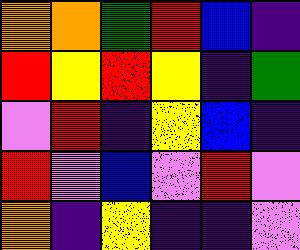[["orange", "orange", "green", "red", "blue", "indigo"], ["red", "yellow", "red", "yellow", "indigo", "green"], ["violet", "red", "indigo", "yellow", "blue", "indigo"], ["red", "violet", "blue", "violet", "red", "violet"], ["orange", "indigo", "yellow", "indigo", "indigo", "violet"]]